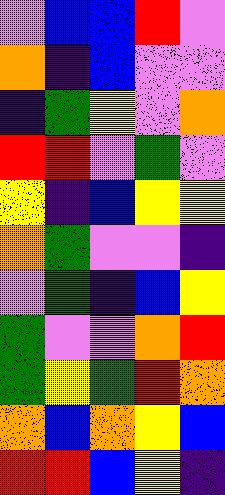[["violet", "blue", "blue", "red", "violet"], ["orange", "indigo", "blue", "violet", "violet"], ["indigo", "green", "yellow", "violet", "orange"], ["red", "red", "violet", "green", "violet"], ["yellow", "indigo", "blue", "yellow", "yellow"], ["orange", "green", "violet", "violet", "indigo"], ["violet", "green", "indigo", "blue", "yellow"], ["green", "violet", "violet", "orange", "red"], ["green", "yellow", "green", "red", "orange"], ["orange", "blue", "orange", "yellow", "blue"], ["red", "red", "blue", "yellow", "indigo"]]